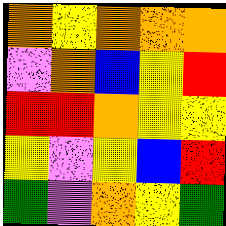[["orange", "yellow", "orange", "orange", "orange"], ["violet", "orange", "blue", "yellow", "red"], ["red", "red", "orange", "yellow", "yellow"], ["yellow", "violet", "yellow", "blue", "red"], ["green", "violet", "orange", "yellow", "green"]]